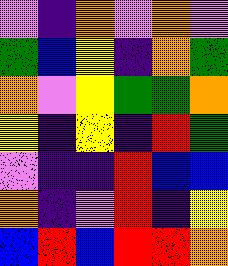[["violet", "indigo", "orange", "violet", "orange", "violet"], ["green", "blue", "yellow", "indigo", "orange", "green"], ["orange", "violet", "yellow", "green", "green", "orange"], ["yellow", "indigo", "yellow", "indigo", "red", "green"], ["violet", "indigo", "indigo", "red", "blue", "blue"], ["orange", "indigo", "violet", "red", "indigo", "yellow"], ["blue", "red", "blue", "red", "red", "orange"]]